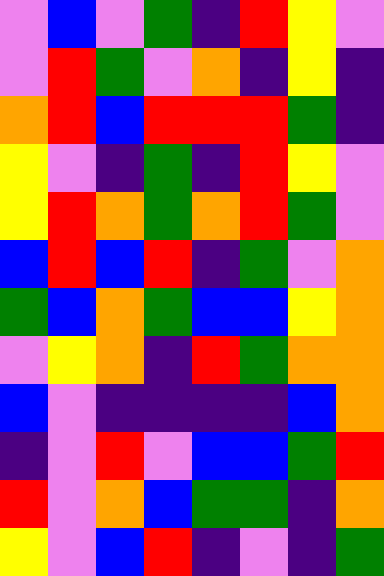[["violet", "blue", "violet", "green", "indigo", "red", "yellow", "violet"], ["violet", "red", "green", "violet", "orange", "indigo", "yellow", "indigo"], ["orange", "red", "blue", "red", "red", "red", "green", "indigo"], ["yellow", "violet", "indigo", "green", "indigo", "red", "yellow", "violet"], ["yellow", "red", "orange", "green", "orange", "red", "green", "violet"], ["blue", "red", "blue", "red", "indigo", "green", "violet", "orange"], ["green", "blue", "orange", "green", "blue", "blue", "yellow", "orange"], ["violet", "yellow", "orange", "indigo", "red", "green", "orange", "orange"], ["blue", "violet", "indigo", "indigo", "indigo", "indigo", "blue", "orange"], ["indigo", "violet", "red", "violet", "blue", "blue", "green", "red"], ["red", "violet", "orange", "blue", "green", "green", "indigo", "orange"], ["yellow", "violet", "blue", "red", "indigo", "violet", "indigo", "green"]]